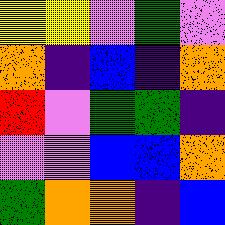[["yellow", "yellow", "violet", "green", "violet"], ["orange", "indigo", "blue", "indigo", "orange"], ["red", "violet", "green", "green", "indigo"], ["violet", "violet", "blue", "blue", "orange"], ["green", "orange", "orange", "indigo", "blue"]]